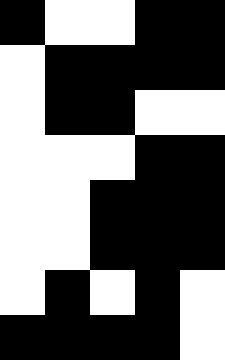[["black", "white", "white", "black", "black"], ["white", "black", "black", "black", "black"], ["white", "black", "black", "white", "white"], ["white", "white", "white", "black", "black"], ["white", "white", "black", "black", "black"], ["white", "white", "black", "black", "black"], ["white", "black", "white", "black", "white"], ["black", "black", "black", "black", "white"]]